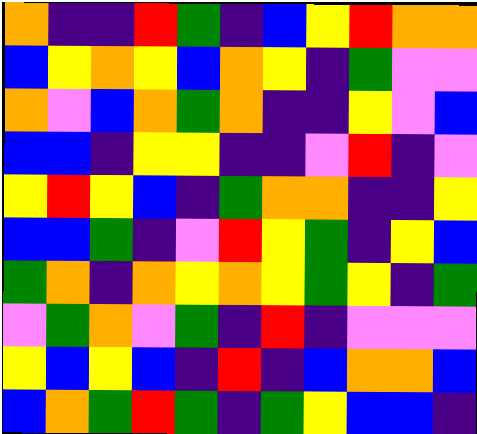[["orange", "indigo", "indigo", "red", "green", "indigo", "blue", "yellow", "red", "orange", "orange"], ["blue", "yellow", "orange", "yellow", "blue", "orange", "yellow", "indigo", "green", "violet", "violet"], ["orange", "violet", "blue", "orange", "green", "orange", "indigo", "indigo", "yellow", "violet", "blue"], ["blue", "blue", "indigo", "yellow", "yellow", "indigo", "indigo", "violet", "red", "indigo", "violet"], ["yellow", "red", "yellow", "blue", "indigo", "green", "orange", "orange", "indigo", "indigo", "yellow"], ["blue", "blue", "green", "indigo", "violet", "red", "yellow", "green", "indigo", "yellow", "blue"], ["green", "orange", "indigo", "orange", "yellow", "orange", "yellow", "green", "yellow", "indigo", "green"], ["violet", "green", "orange", "violet", "green", "indigo", "red", "indigo", "violet", "violet", "violet"], ["yellow", "blue", "yellow", "blue", "indigo", "red", "indigo", "blue", "orange", "orange", "blue"], ["blue", "orange", "green", "red", "green", "indigo", "green", "yellow", "blue", "blue", "indigo"]]